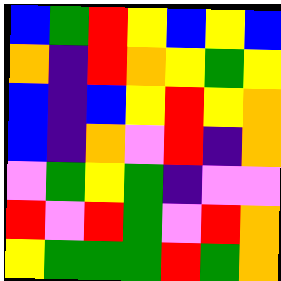[["blue", "green", "red", "yellow", "blue", "yellow", "blue"], ["orange", "indigo", "red", "orange", "yellow", "green", "yellow"], ["blue", "indigo", "blue", "yellow", "red", "yellow", "orange"], ["blue", "indigo", "orange", "violet", "red", "indigo", "orange"], ["violet", "green", "yellow", "green", "indigo", "violet", "violet"], ["red", "violet", "red", "green", "violet", "red", "orange"], ["yellow", "green", "green", "green", "red", "green", "orange"]]